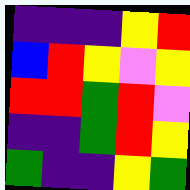[["indigo", "indigo", "indigo", "yellow", "red"], ["blue", "red", "yellow", "violet", "yellow"], ["red", "red", "green", "red", "violet"], ["indigo", "indigo", "green", "red", "yellow"], ["green", "indigo", "indigo", "yellow", "green"]]